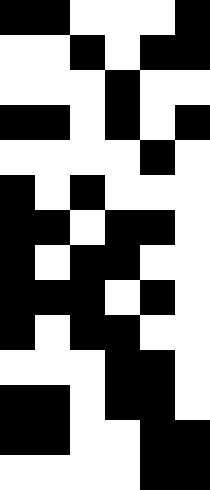[["black", "black", "white", "white", "white", "black"], ["white", "white", "black", "white", "black", "black"], ["white", "white", "white", "black", "white", "white"], ["black", "black", "white", "black", "white", "black"], ["white", "white", "white", "white", "black", "white"], ["black", "white", "black", "white", "white", "white"], ["black", "black", "white", "black", "black", "white"], ["black", "white", "black", "black", "white", "white"], ["black", "black", "black", "white", "black", "white"], ["black", "white", "black", "black", "white", "white"], ["white", "white", "white", "black", "black", "white"], ["black", "black", "white", "black", "black", "white"], ["black", "black", "white", "white", "black", "black"], ["white", "white", "white", "white", "black", "black"]]